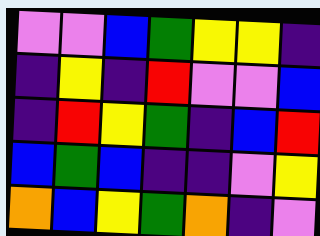[["violet", "violet", "blue", "green", "yellow", "yellow", "indigo"], ["indigo", "yellow", "indigo", "red", "violet", "violet", "blue"], ["indigo", "red", "yellow", "green", "indigo", "blue", "red"], ["blue", "green", "blue", "indigo", "indigo", "violet", "yellow"], ["orange", "blue", "yellow", "green", "orange", "indigo", "violet"]]